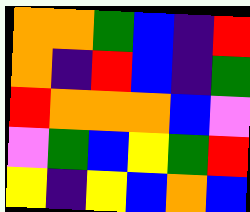[["orange", "orange", "green", "blue", "indigo", "red"], ["orange", "indigo", "red", "blue", "indigo", "green"], ["red", "orange", "orange", "orange", "blue", "violet"], ["violet", "green", "blue", "yellow", "green", "red"], ["yellow", "indigo", "yellow", "blue", "orange", "blue"]]